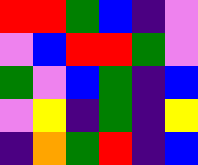[["red", "red", "green", "blue", "indigo", "violet"], ["violet", "blue", "red", "red", "green", "violet"], ["green", "violet", "blue", "green", "indigo", "blue"], ["violet", "yellow", "indigo", "green", "indigo", "yellow"], ["indigo", "orange", "green", "red", "indigo", "blue"]]